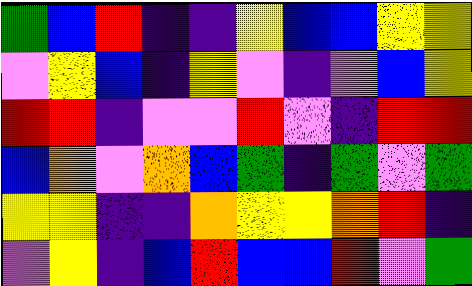[["green", "blue", "red", "indigo", "indigo", "yellow", "blue", "blue", "yellow", "yellow"], ["violet", "yellow", "blue", "indigo", "yellow", "violet", "indigo", "violet", "blue", "yellow"], ["red", "red", "indigo", "violet", "violet", "red", "violet", "indigo", "red", "red"], ["blue", "orange", "violet", "orange", "blue", "green", "indigo", "green", "violet", "green"], ["yellow", "yellow", "indigo", "indigo", "orange", "yellow", "yellow", "orange", "red", "indigo"], ["violet", "yellow", "indigo", "blue", "red", "blue", "blue", "red", "violet", "green"]]